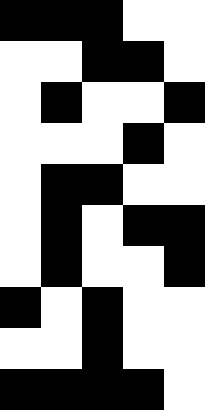[["black", "black", "black", "white", "white"], ["white", "white", "black", "black", "white"], ["white", "black", "white", "white", "black"], ["white", "white", "white", "black", "white"], ["white", "black", "black", "white", "white"], ["white", "black", "white", "black", "black"], ["white", "black", "white", "white", "black"], ["black", "white", "black", "white", "white"], ["white", "white", "black", "white", "white"], ["black", "black", "black", "black", "white"]]